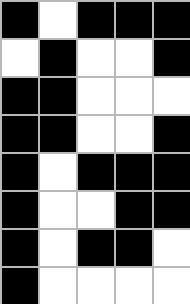[["black", "white", "black", "black", "black"], ["white", "black", "white", "white", "black"], ["black", "black", "white", "white", "white"], ["black", "black", "white", "white", "black"], ["black", "white", "black", "black", "black"], ["black", "white", "white", "black", "black"], ["black", "white", "black", "black", "white"], ["black", "white", "white", "white", "white"]]